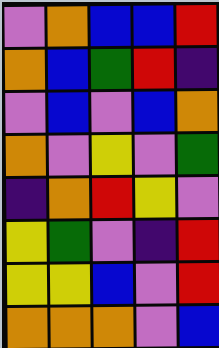[["violet", "orange", "blue", "blue", "red"], ["orange", "blue", "green", "red", "indigo"], ["violet", "blue", "violet", "blue", "orange"], ["orange", "violet", "yellow", "violet", "green"], ["indigo", "orange", "red", "yellow", "violet"], ["yellow", "green", "violet", "indigo", "red"], ["yellow", "yellow", "blue", "violet", "red"], ["orange", "orange", "orange", "violet", "blue"]]